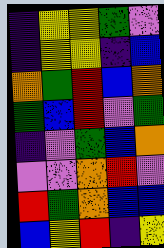[["indigo", "yellow", "yellow", "green", "violet"], ["indigo", "yellow", "yellow", "indigo", "blue"], ["orange", "green", "red", "blue", "orange"], ["green", "blue", "red", "violet", "green"], ["indigo", "violet", "green", "blue", "orange"], ["violet", "violet", "orange", "red", "violet"], ["red", "green", "orange", "blue", "blue"], ["blue", "yellow", "red", "indigo", "yellow"]]